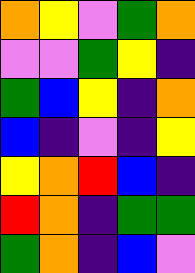[["orange", "yellow", "violet", "green", "orange"], ["violet", "violet", "green", "yellow", "indigo"], ["green", "blue", "yellow", "indigo", "orange"], ["blue", "indigo", "violet", "indigo", "yellow"], ["yellow", "orange", "red", "blue", "indigo"], ["red", "orange", "indigo", "green", "green"], ["green", "orange", "indigo", "blue", "violet"]]